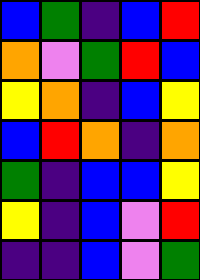[["blue", "green", "indigo", "blue", "red"], ["orange", "violet", "green", "red", "blue"], ["yellow", "orange", "indigo", "blue", "yellow"], ["blue", "red", "orange", "indigo", "orange"], ["green", "indigo", "blue", "blue", "yellow"], ["yellow", "indigo", "blue", "violet", "red"], ["indigo", "indigo", "blue", "violet", "green"]]